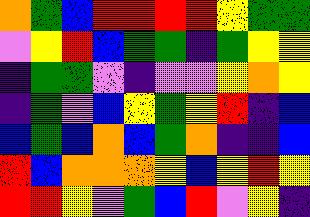[["orange", "green", "blue", "red", "red", "red", "red", "yellow", "green", "green"], ["violet", "yellow", "red", "blue", "green", "green", "indigo", "green", "yellow", "yellow"], ["indigo", "green", "green", "violet", "indigo", "violet", "violet", "yellow", "orange", "yellow"], ["indigo", "green", "violet", "blue", "yellow", "green", "yellow", "red", "indigo", "blue"], ["blue", "green", "blue", "orange", "blue", "green", "orange", "indigo", "indigo", "blue"], ["red", "blue", "orange", "orange", "orange", "yellow", "blue", "yellow", "red", "yellow"], ["red", "red", "yellow", "violet", "green", "blue", "red", "violet", "yellow", "indigo"]]